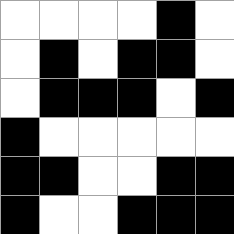[["white", "white", "white", "white", "black", "white"], ["white", "black", "white", "black", "black", "white"], ["white", "black", "black", "black", "white", "black"], ["black", "white", "white", "white", "white", "white"], ["black", "black", "white", "white", "black", "black"], ["black", "white", "white", "black", "black", "black"]]